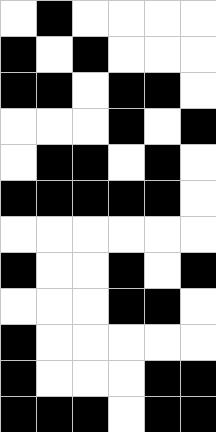[["white", "black", "white", "white", "white", "white"], ["black", "white", "black", "white", "white", "white"], ["black", "black", "white", "black", "black", "white"], ["white", "white", "white", "black", "white", "black"], ["white", "black", "black", "white", "black", "white"], ["black", "black", "black", "black", "black", "white"], ["white", "white", "white", "white", "white", "white"], ["black", "white", "white", "black", "white", "black"], ["white", "white", "white", "black", "black", "white"], ["black", "white", "white", "white", "white", "white"], ["black", "white", "white", "white", "black", "black"], ["black", "black", "black", "white", "black", "black"]]